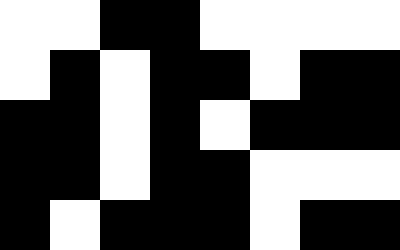[["white", "white", "black", "black", "white", "white", "white", "white"], ["white", "black", "white", "black", "black", "white", "black", "black"], ["black", "black", "white", "black", "white", "black", "black", "black"], ["black", "black", "white", "black", "black", "white", "white", "white"], ["black", "white", "black", "black", "black", "white", "black", "black"]]